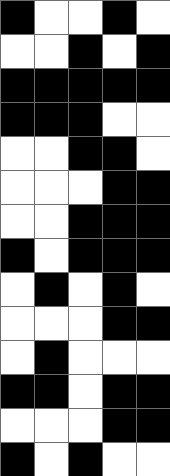[["black", "white", "white", "black", "white"], ["white", "white", "black", "white", "black"], ["black", "black", "black", "black", "black"], ["black", "black", "black", "white", "white"], ["white", "white", "black", "black", "white"], ["white", "white", "white", "black", "black"], ["white", "white", "black", "black", "black"], ["black", "white", "black", "black", "black"], ["white", "black", "white", "black", "white"], ["white", "white", "white", "black", "black"], ["white", "black", "white", "white", "white"], ["black", "black", "white", "black", "black"], ["white", "white", "white", "black", "black"], ["black", "white", "black", "white", "white"]]